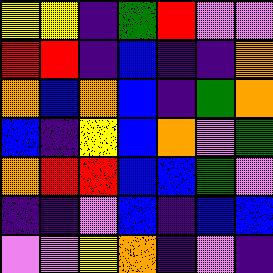[["yellow", "yellow", "indigo", "green", "red", "violet", "violet"], ["red", "red", "indigo", "blue", "indigo", "indigo", "orange"], ["orange", "blue", "orange", "blue", "indigo", "green", "orange"], ["blue", "indigo", "yellow", "blue", "orange", "violet", "green"], ["orange", "red", "red", "blue", "blue", "green", "violet"], ["indigo", "indigo", "violet", "blue", "indigo", "blue", "blue"], ["violet", "violet", "yellow", "orange", "indigo", "violet", "indigo"]]